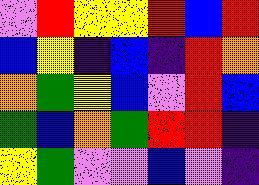[["violet", "red", "yellow", "yellow", "red", "blue", "red"], ["blue", "yellow", "indigo", "blue", "indigo", "red", "orange"], ["orange", "green", "yellow", "blue", "violet", "red", "blue"], ["green", "blue", "orange", "green", "red", "red", "indigo"], ["yellow", "green", "violet", "violet", "blue", "violet", "indigo"]]